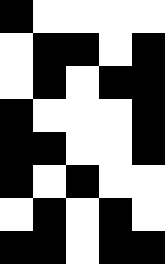[["black", "white", "white", "white", "white"], ["white", "black", "black", "white", "black"], ["white", "black", "white", "black", "black"], ["black", "white", "white", "white", "black"], ["black", "black", "white", "white", "black"], ["black", "white", "black", "white", "white"], ["white", "black", "white", "black", "white"], ["black", "black", "white", "black", "black"]]